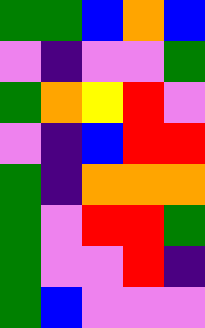[["green", "green", "blue", "orange", "blue"], ["violet", "indigo", "violet", "violet", "green"], ["green", "orange", "yellow", "red", "violet"], ["violet", "indigo", "blue", "red", "red"], ["green", "indigo", "orange", "orange", "orange"], ["green", "violet", "red", "red", "green"], ["green", "violet", "violet", "red", "indigo"], ["green", "blue", "violet", "violet", "violet"]]